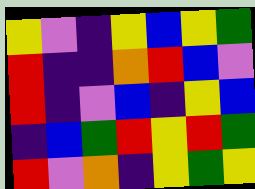[["yellow", "violet", "indigo", "yellow", "blue", "yellow", "green"], ["red", "indigo", "indigo", "orange", "red", "blue", "violet"], ["red", "indigo", "violet", "blue", "indigo", "yellow", "blue"], ["indigo", "blue", "green", "red", "yellow", "red", "green"], ["red", "violet", "orange", "indigo", "yellow", "green", "yellow"]]